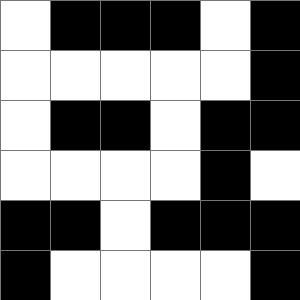[["white", "black", "black", "black", "white", "black"], ["white", "white", "white", "white", "white", "black"], ["white", "black", "black", "white", "black", "black"], ["white", "white", "white", "white", "black", "white"], ["black", "black", "white", "black", "black", "black"], ["black", "white", "white", "white", "white", "black"]]